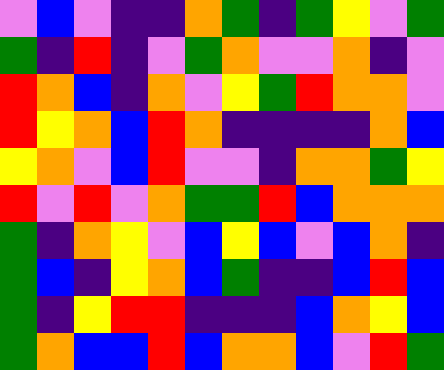[["violet", "blue", "violet", "indigo", "indigo", "orange", "green", "indigo", "green", "yellow", "violet", "green"], ["green", "indigo", "red", "indigo", "violet", "green", "orange", "violet", "violet", "orange", "indigo", "violet"], ["red", "orange", "blue", "indigo", "orange", "violet", "yellow", "green", "red", "orange", "orange", "violet"], ["red", "yellow", "orange", "blue", "red", "orange", "indigo", "indigo", "indigo", "indigo", "orange", "blue"], ["yellow", "orange", "violet", "blue", "red", "violet", "violet", "indigo", "orange", "orange", "green", "yellow"], ["red", "violet", "red", "violet", "orange", "green", "green", "red", "blue", "orange", "orange", "orange"], ["green", "indigo", "orange", "yellow", "violet", "blue", "yellow", "blue", "violet", "blue", "orange", "indigo"], ["green", "blue", "indigo", "yellow", "orange", "blue", "green", "indigo", "indigo", "blue", "red", "blue"], ["green", "indigo", "yellow", "red", "red", "indigo", "indigo", "indigo", "blue", "orange", "yellow", "blue"], ["green", "orange", "blue", "blue", "red", "blue", "orange", "orange", "blue", "violet", "red", "green"]]